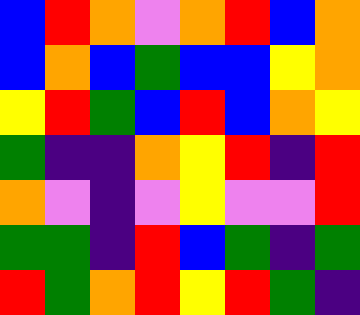[["blue", "red", "orange", "violet", "orange", "red", "blue", "orange"], ["blue", "orange", "blue", "green", "blue", "blue", "yellow", "orange"], ["yellow", "red", "green", "blue", "red", "blue", "orange", "yellow"], ["green", "indigo", "indigo", "orange", "yellow", "red", "indigo", "red"], ["orange", "violet", "indigo", "violet", "yellow", "violet", "violet", "red"], ["green", "green", "indigo", "red", "blue", "green", "indigo", "green"], ["red", "green", "orange", "red", "yellow", "red", "green", "indigo"]]